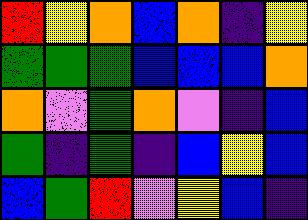[["red", "yellow", "orange", "blue", "orange", "indigo", "yellow"], ["green", "green", "green", "blue", "blue", "blue", "orange"], ["orange", "violet", "green", "orange", "violet", "indigo", "blue"], ["green", "indigo", "green", "indigo", "blue", "yellow", "blue"], ["blue", "green", "red", "violet", "yellow", "blue", "indigo"]]